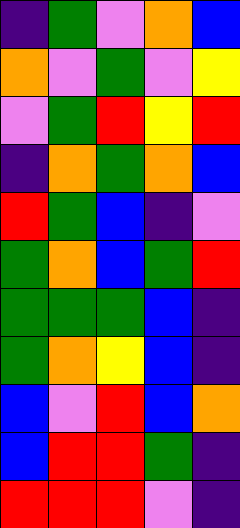[["indigo", "green", "violet", "orange", "blue"], ["orange", "violet", "green", "violet", "yellow"], ["violet", "green", "red", "yellow", "red"], ["indigo", "orange", "green", "orange", "blue"], ["red", "green", "blue", "indigo", "violet"], ["green", "orange", "blue", "green", "red"], ["green", "green", "green", "blue", "indigo"], ["green", "orange", "yellow", "blue", "indigo"], ["blue", "violet", "red", "blue", "orange"], ["blue", "red", "red", "green", "indigo"], ["red", "red", "red", "violet", "indigo"]]